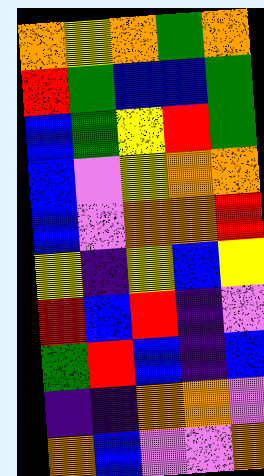[["orange", "yellow", "orange", "green", "orange"], ["red", "green", "blue", "blue", "green"], ["blue", "green", "yellow", "red", "green"], ["blue", "violet", "yellow", "orange", "orange"], ["blue", "violet", "orange", "orange", "red"], ["yellow", "indigo", "yellow", "blue", "yellow"], ["red", "blue", "red", "indigo", "violet"], ["green", "red", "blue", "indigo", "blue"], ["indigo", "indigo", "orange", "orange", "violet"], ["orange", "blue", "violet", "violet", "orange"]]